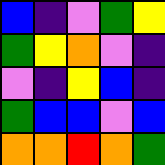[["blue", "indigo", "violet", "green", "yellow"], ["green", "yellow", "orange", "violet", "indigo"], ["violet", "indigo", "yellow", "blue", "indigo"], ["green", "blue", "blue", "violet", "blue"], ["orange", "orange", "red", "orange", "green"]]